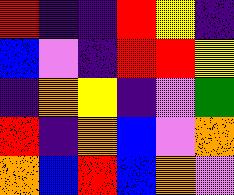[["red", "indigo", "indigo", "red", "yellow", "indigo"], ["blue", "violet", "indigo", "red", "red", "yellow"], ["indigo", "orange", "yellow", "indigo", "violet", "green"], ["red", "indigo", "orange", "blue", "violet", "orange"], ["orange", "blue", "red", "blue", "orange", "violet"]]